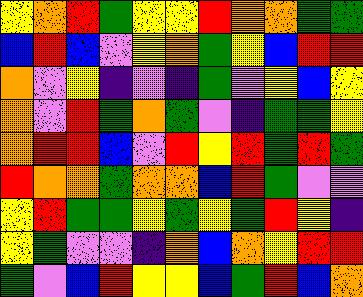[["yellow", "orange", "red", "green", "yellow", "yellow", "red", "orange", "orange", "green", "green"], ["blue", "red", "blue", "violet", "yellow", "orange", "green", "yellow", "blue", "red", "red"], ["orange", "violet", "yellow", "indigo", "violet", "indigo", "green", "violet", "yellow", "blue", "yellow"], ["orange", "violet", "red", "green", "orange", "green", "violet", "indigo", "green", "green", "yellow"], ["orange", "red", "red", "blue", "violet", "red", "yellow", "red", "green", "red", "green"], ["red", "orange", "orange", "green", "orange", "orange", "blue", "red", "green", "violet", "violet"], ["yellow", "red", "green", "green", "yellow", "green", "yellow", "green", "red", "yellow", "indigo"], ["yellow", "green", "violet", "violet", "indigo", "orange", "blue", "orange", "yellow", "red", "red"], ["green", "violet", "blue", "red", "yellow", "yellow", "blue", "green", "red", "blue", "orange"]]